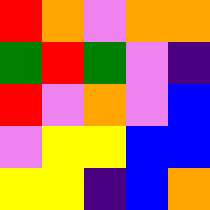[["red", "orange", "violet", "orange", "orange"], ["green", "red", "green", "violet", "indigo"], ["red", "violet", "orange", "violet", "blue"], ["violet", "yellow", "yellow", "blue", "blue"], ["yellow", "yellow", "indigo", "blue", "orange"]]